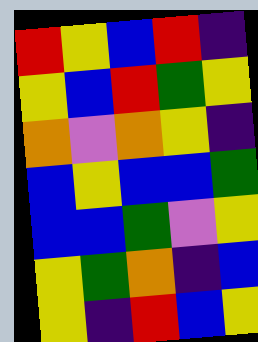[["red", "yellow", "blue", "red", "indigo"], ["yellow", "blue", "red", "green", "yellow"], ["orange", "violet", "orange", "yellow", "indigo"], ["blue", "yellow", "blue", "blue", "green"], ["blue", "blue", "green", "violet", "yellow"], ["yellow", "green", "orange", "indigo", "blue"], ["yellow", "indigo", "red", "blue", "yellow"]]